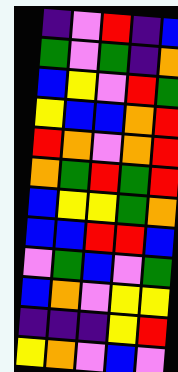[["indigo", "violet", "red", "indigo", "blue"], ["green", "violet", "green", "indigo", "orange"], ["blue", "yellow", "violet", "red", "green"], ["yellow", "blue", "blue", "orange", "red"], ["red", "orange", "violet", "orange", "red"], ["orange", "green", "red", "green", "red"], ["blue", "yellow", "yellow", "green", "orange"], ["blue", "blue", "red", "red", "blue"], ["violet", "green", "blue", "violet", "green"], ["blue", "orange", "violet", "yellow", "yellow"], ["indigo", "indigo", "indigo", "yellow", "red"], ["yellow", "orange", "violet", "blue", "violet"]]